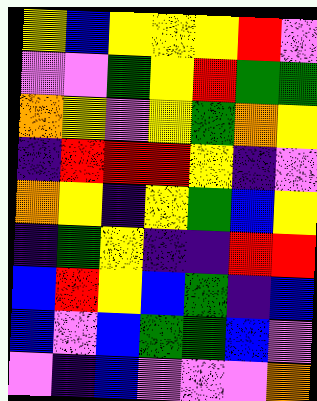[["yellow", "blue", "yellow", "yellow", "yellow", "red", "violet"], ["violet", "violet", "green", "yellow", "red", "green", "green"], ["orange", "yellow", "violet", "yellow", "green", "orange", "yellow"], ["indigo", "red", "red", "red", "yellow", "indigo", "violet"], ["orange", "yellow", "indigo", "yellow", "green", "blue", "yellow"], ["indigo", "green", "yellow", "indigo", "indigo", "red", "red"], ["blue", "red", "yellow", "blue", "green", "indigo", "blue"], ["blue", "violet", "blue", "green", "green", "blue", "violet"], ["violet", "indigo", "blue", "violet", "violet", "violet", "orange"]]